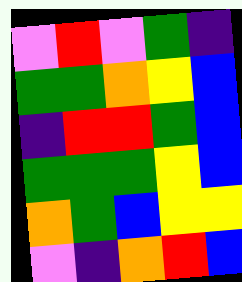[["violet", "red", "violet", "green", "indigo"], ["green", "green", "orange", "yellow", "blue"], ["indigo", "red", "red", "green", "blue"], ["green", "green", "green", "yellow", "blue"], ["orange", "green", "blue", "yellow", "yellow"], ["violet", "indigo", "orange", "red", "blue"]]